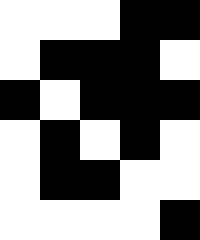[["white", "white", "white", "black", "black"], ["white", "black", "black", "black", "white"], ["black", "white", "black", "black", "black"], ["white", "black", "white", "black", "white"], ["white", "black", "black", "white", "white"], ["white", "white", "white", "white", "black"]]